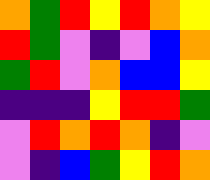[["orange", "green", "red", "yellow", "red", "orange", "yellow"], ["red", "green", "violet", "indigo", "violet", "blue", "orange"], ["green", "red", "violet", "orange", "blue", "blue", "yellow"], ["indigo", "indigo", "indigo", "yellow", "red", "red", "green"], ["violet", "red", "orange", "red", "orange", "indigo", "violet"], ["violet", "indigo", "blue", "green", "yellow", "red", "orange"]]